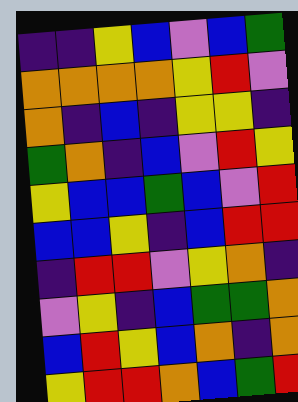[["indigo", "indigo", "yellow", "blue", "violet", "blue", "green"], ["orange", "orange", "orange", "orange", "yellow", "red", "violet"], ["orange", "indigo", "blue", "indigo", "yellow", "yellow", "indigo"], ["green", "orange", "indigo", "blue", "violet", "red", "yellow"], ["yellow", "blue", "blue", "green", "blue", "violet", "red"], ["blue", "blue", "yellow", "indigo", "blue", "red", "red"], ["indigo", "red", "red", "violet", "yellow", "orange", "indigo"], ["violet", "yellow", "indigo", "blue", "green", "green", "orange"], ["blue", "red", "yellow", "blue", "orange", "indigo", "orange"], ["yellow", "red", "red", "orange", "blue", "green", "red"]]